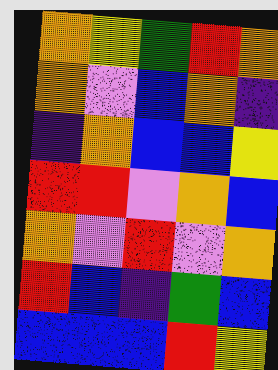[["orange", "yellow", "green", "red", "orange"], ["orange", "violet", "blue", "orange", "indigo"], ["indigo", "orange", "blue", "blue", "yellow"], ["red", "red", "violet", "orange", "blue"], ["orange", "violet", "red", "violet", "orange"], ["red", "blue", "indigo", "green", "blue"], ["blue", "blue", "blue", "red", "yellow"]]